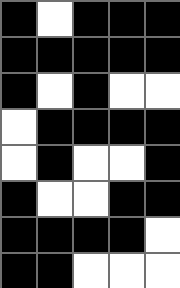[["black", "white", "black", "black", "black"], ["black", "black", "black", "black", "black"], ["black", "white", "black", "white", "white"], ["white", "black", "black", "black", "black"], ["white", "black", "white", "white", "black"], ["black", "white", "white", "black", "black"], ["black", "black", "black", "black", "white"], ["black", "black", "white", "white", "white"]]